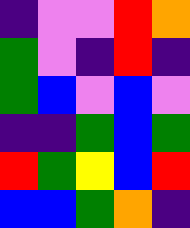[["indigo", "violet", "violet", "red", "orange"], ["green", "violet", "indigo", "red", "indigo"], ["green", "blue", "violet", "blue", "violet"], ["indigo", "indigo", "green", "blue", "green"], ["red", "green", "yellow", "blue", "red"], ["blue", "blue", "green", "orange", "indigo"]]